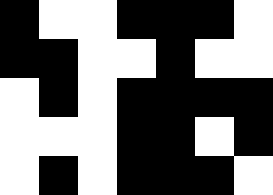[["black", "white", "white", "black", "black", "black", "white"], ["black", "black", "white", "white", "black", "white", "white"], ["white", "black", "white", "black", "black", "black", "black"], ["white", "white", "white", "black", "black", "white", "black"], ["white", "black", "white", "black", "black", "black", "white"]]